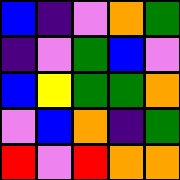[["blue", "indigo", "violet", "orange", "green"], ["indigo", "violet", "green", "blue", "violet"], ["blue", "yellow", "green", "green", "orange"], ["violet", "blue", "orange", "indigo", "green"], ["red", "violet", "red", "orange", "orange"]]